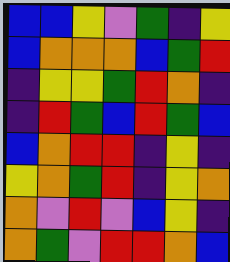[["blue", "blue", "yellow", "violet", "green", "indigo", "yellow"], ["blue", "orange", "orange", "orange", "blue", "green", "red"], ["indigo", "yellow", "yellow", "green", "red", "orange", "indigo"], ["indigo", "red", "green", "blue", "red", "green", "blue"], ["blue", "orange", "red", "red", "indigo", "yellow", "indigo"], ["yellow", "orange", "green", "red", "indigo", "yellow", "orange"], ["orange", "violet", "red", "violet", "blue", "yellow", "indigo"], ["orange", "green", "violet", "red", "red", "orange", "blue"]]